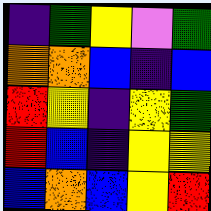[["indigo", "green", "yellow", "violet", "green"], ["orange", "orange", "blue", "indigo", "blue"], ["red", "yellow", "indigo", "yellow", "green"], ["red", "blue", "indigo", "yellow", "yellow"], ["blue", "orange", "blue", "yellow", "red"]]